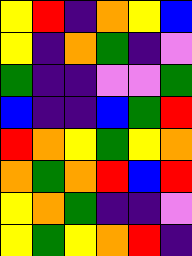[["yellow", "red", "indigo", "orange", "yellow", "blue"], ["yellow", "indigo", "orange", "green", "indigo", "violet"], ["green", "indigo", "indigo", "violet", "violet", "green"], ["blue", "indigo", "indigo", "blue", "green", "red"], ["red", "orange", "yellow", "green", "yellow", "orange"], ["orange", "green", "orange", "red", "blue", "red"], ["yellow", "orange", "green", "indigo", "indigo", "violet"], ["yellow", "green", "yellow", "orange", "red", "indigo"]]